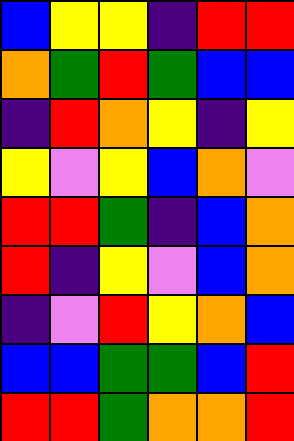[["blue", "yellow", "yellow", "indigo", "red", "red"], ["orange", "green", "red", "green", "blue", "blue"], ["indigo", "red", "orange", "yellow", "indigo", "yellow"], ["yellow", "violet", "yellow", "blue", "orange", "violet"], ["red", "red", "green", "indigo", "blue", "orange"], ["red", "indigo", "yellow", "violet", "blue", "orange"], ["indigo", "violet", "red", "yellow", "orange", "blue"], ["blue", "blue", "green", "green", "blue", "red"], ["red", "red", "green", "orange", "orange", "red"]]